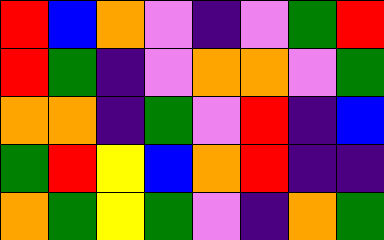[["red", "blue", "orange", "violet", "indigo", "violet", "green", "red"], ["red", "green", "indigo", "violet", "orange", "orange", "violet", "green"], ["orange", "orange", "indigo", "green", "violet", "red", "indigo", "blue"], ["green", "red", "yellow", "blue", "orange", "red", "indigo", "indigo"], ["orange", "green", "yellow", "green", "violet", "indigo", "orange", "green"]]